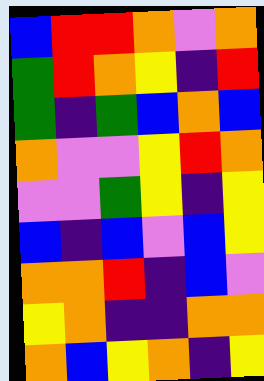[["blue", "red", "red", "orange", "violet", "orange"], ["green", "red", "orange", "yellow", "indigo", "red"], ["green", "indigo", "green", "blue", "orange", "blue"], ["orange", "violet", "violet", "yellow", "red", "orange"], ["violet", "violet", "green", "yellow", "indigo", "yellow"], ["blue", "indigo", "blue", "violet", "blue", "yellow"], ["orange", "orange", "red", "indigo", "blue", "violet"], ["yellow", "orange", "indigo", "indigo", "orange", "orange"], ["orange", "blue", "yellow", "orange", "indigo", "yellow"]]